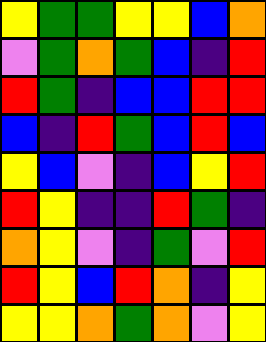[["yellow", "green", "green", "yellow", "yellow", "blue", "orange"], ["violet", "green", "orange", "green", "blue", "indigo", "red"], ["red", "green", "indigo", "blue", "blue", "red", "red"], ["blue", "indigo", "red", "green", "blue", "red", "blue"], ["yellow", "blue", "violet", "indigo", "blue", "yellow", "red"], ["red", "yellow", "indigo", "indigo", "red", "green", "indigo"], ["orange", "yellow", "violet", "indigo", "green", "violet", "red"], ["red", "yellow", "blue", "red", "orange", "indigo", "yellow"], ["yellow", "yellow", "orange", "green", "orange", "violet", "yellow"]]